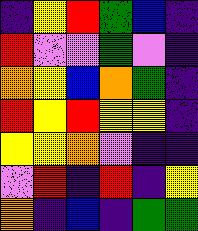[["indigo", "yellow", "red", "green", "blue", "indigo"], ["red", "violet", "violet", "green", "violet", "indigo"], ["orange", "yellow", "blue", "orange", "green", "indigo"], ["red", "yellow", "red", "yellow", "yellow", "indigo"], ["yellow", "yellow", "orange", "violet", "indigo", "indigo"], ["violet", "red", "indigo", "red", "indigo", "yellow"], ["orange", "indigo", "blue", "indigo", "green", "green"]]